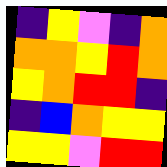[["indigo", "yellow", "violet", "indigo", "orange"], ["orange", "orange", "yellow", "red", "orange"], ["yellow", "orange", "red", "red", "indigo"], ["indigo", "blue", "orange", "yellow", "yellow"], ["yellow", "yellow", "violet", "red", "red"]]